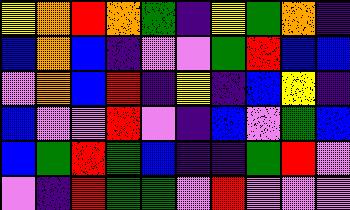[["yellow", "orange", "red", "orange", "green", "indigo", "yellow", "green", "orange", "indigo"], ["blue", "orange", "blue", "indigo", "violet", "violet", "green", "red", "blue", "blue"], ["violet", "orange", "blue", "red", "indigo", "yellow", "indigo", "blue", "yellow", "indigo"], ["blue", "violet", "violet", "red", "violet", "indigo", "blue", "violet", "green", "blue"], ["blue", "green", "red", "green", "blue", "indigo", "indigo", "green", "red", "violet"], ["violet", "indigo", "red", "green", "green", "violet", "red", "violet", "violet", "violet"]]